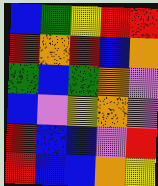[["blue", "green", "yellow", "red", "red"], ["red", "orange", "red", "blue", "orange"], ["green", "blue", "green", "orange", "violet"], ["blue", "violet", "yellow", "orange", "violet"], ["red", "blue", "blue", "violet", "red"], ["red", "blue", "blue", "orange", "yellow"]]